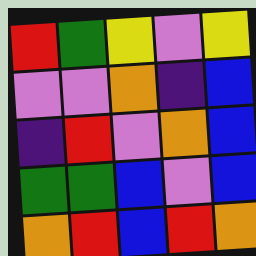[["red", "green", "yellow", "violet", "yellow"], ["violet", "violet", "orange", "indigo", "blue"], ["indigo", "red", "violet", "orange", "blue"], ["green", "green", "blue", "violet", "blue"], ["orange", "red", "blue", "red", "orange"]]